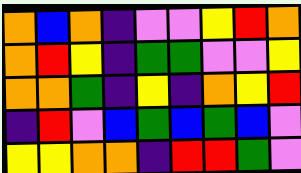[["orange", "blue", "orange", "indigo", "violet", "violet", "yellow", "red", "orange"], ["orange", "red", "yellow", "indigo", "green", "green", "violet", "violet", "yellow"], ["orange", "orange", "green", "indigo", "yellow", "indigo", "orange", "yellow", "red"], ["indigo", "red", "violet", "blue", "green", "blue", "green", "blue", "violet"], ["yellow", "yellow", "orange", "orange", "indigo", "red", "red", "green", "violet"]]